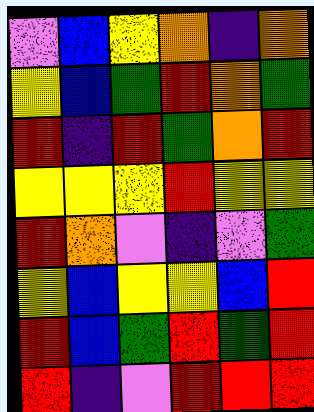[["violet", "blue", "yellow", "orange", "indigo", "orange"], ["yellow", "blue", "green", "red", "orange", "green"], ["red", "indigo", "red", "green", "orange", "red"], ["yellow", "yellow", "yellow", "red", "yellow", "yellow"], ["red", "orange", "violet", "indigo", "violet", "green"], ["yellow", "blue", "yellow", "yellow", "blue", "red"], ["red", "blue", "green", "red", "green", "red"], ["red", "indigo", "violet", "red", "red", "red"]]